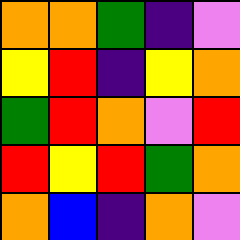[["orange", "orange", "green", "indigo", "violet"], ["yellow", "red", "indigo", "yellow", "orange"], ["green", "red", "orange", "violet", "red"], ["red", "yellow", "red", "green", "orange"], ["orange", "blue", "indigo", "orange", "violet"]]